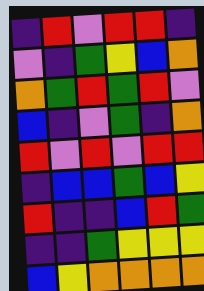[["indigo", "red", "violet", "red", "red", "indigo"], ["violet", "indigo", "green", "yellow", "blue", "orange"], ["orange", "green", "red", "green", "red", "violet"], ["blue", "indigo", "violet", "green", "indigo", "orange"], ["red", "violet", "red", "violet", "red", "red"], ["indigo", "blue", "blue", "green", "blue", "yellow"], ["red", "indigo", "indigo", "blue", "red", "green"], ["indigo", "indigo", "green", "yellow", "yellow", "yellow"], ["blue", "yellow", "orange", "orange", "orange", "orange"]]